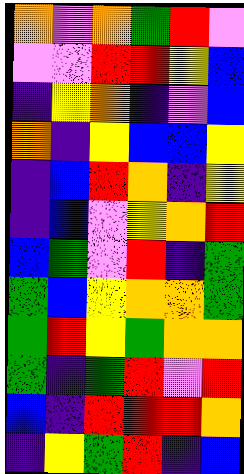[["orange", "violet", "orange", "green", "red", "violet"], ["violet", "violet", "red", "red", "yellow", "blue"], ["indigo", "yellow", "orange", "indigo", "violet", "blue"], ["orange", "indigo", "yellow", "blue", "blue", "yellow"], ["indigo", "blue", "red", "orange", "indigo", "yellow"], ["indigo", "blue", "violet", "yellow", "orange", "red"], ["blue", "green", "violet", "red", "indigo", "green"], ["green", "blue", "yellow", "orange", "orange", "green"], ["green", "red", "yellow", "green", "orange", "orange"], ["green", "indigo", "green", "red", "violet", "red"], ["blue", "indigo", "red", "red", "red", "orange"], ["indigo", "yellow", "green", "red", "indigo", "blue"]]